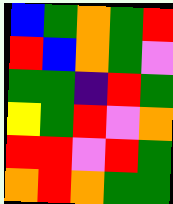[["blue", "green", "orange", "green", "red"], ["red", "blue", "orange", "green", "violet"], ["green", "green", "indigo", "red", "green"], ["yellow", "green", "red", "violet", "orange"], ["red", "red", "violet", "red", "green"], ["orange", "red", "orange", "green", "green"]]